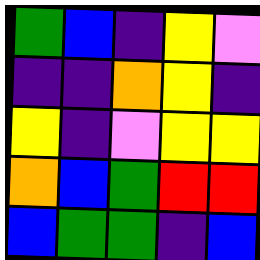[["green", "blue", "indigo", "yellow", "violet"], ["indigo", "indigo", "orange", "yellow", "indigo"], ["yellow", "indigo", "violet", "yellow", "yellow"], ["orange", "blue", "green", "red", "red"], ["blue", "green", "green", "indigo", "blue"]]